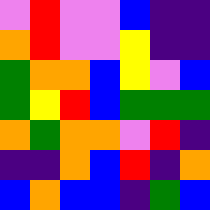[["violet", "red", "violet", "violet", "blue", "indigo", "indigo"], ["orange", "red", "violet", "violet", "yellow", "indigo", "indigo"], ["green", "orange", "orange", "blue", "yellow", "violet", "blue"], ["green", "yellow", "red", "blue", "green", "green", "green"], ["orange", "green", "orange", "orange", "violet", "red", "indigo"], ["indigo", "indigo", "orange", "blue", "red", "indigo", "orange"], ["blue", "orange", "blue", "blue", "indigo", "green", "blue"]]